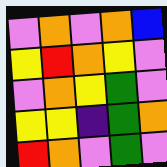[["violet", "orange", "violet", "orange", "blue"], ["yellow", "red", "orange", "yellow", "violet"], ["violet", "orange", "yellow", "green", "violet"], ["yellow", "yellow", "indigo", "green", "orange"], ["red", "orange", "violet", "green", "violet"]]